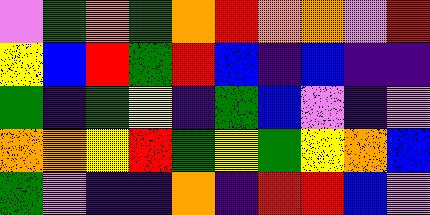[["violet", "green", "orange", "green", "orange", "red", "orange", "orange", "violet", "red"], ["yellow", "blue", "red", "green", "red", "blue", "indigo", "blue", "indigo", "indigo"], ["green", "indigo", "green", "yellow", "indigo", "green", "blue", "violet", "indigo", "violet"], ["orange", "orange", "yellow", "red", "green", "yellow", "green", "yellow", "orange", "blue"], ["green", "violet", "indigo", "indigo", "orange", "indigo", "red", "red", "blue", "violet"]]